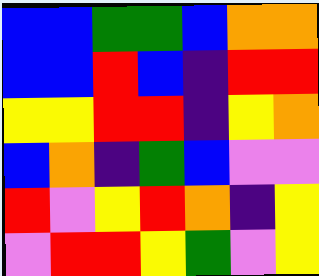[["blue", "blue", "green", "green", "blue", "orange", "orange"], ["blue", "blue", "red", "blue", "indigo", "red", "red"], ["yellow", "yellow", "red", "red", "indigo", "yellow", "orange"], ["blue", "orange", "indigo", "green", "blue", "violet", "violet"], ["red", "violet", "yellow", "red", "orange", "indigo", "yellow"], ["violet", "red", "red", "yellow", "green", "violet", "yellow"]]